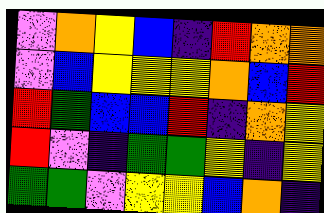[["violet", "orange", "yellow", "blue", "indigo", "red", "orange", "orange"], ["violet", "blue", "yellow", "yellow", "yellow", "orange", "blue", "red"], ["red", "green", "blue", "blue", "red", "indigo", "orange", "yellow"], ["red", "violet", "indigo", "green", "green", "yellow", "indigo", "yellow"], ["green", "green", "violet", "yellow", "yellow", "blue", "orange", "indigo"]]